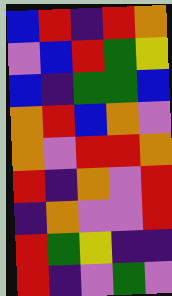[["blue", "red", "indigo", "red", "orange"], ["violet", "blue", "red", "green", "yellow"], ["blue", "indigo", "green", "green", "blue"], ["orange", "red", "blue", "orange", "violet"], ["orange", "violet", "red", "red", "orange"], ["red", "indigo", "orange", "violet", "red"], ["indigo", "orange", "violet", "violet", "red"], ["red", "green", "yellow", "indigo", "indigo"], ["red", "indigo", "violet", "green", "violet"]]